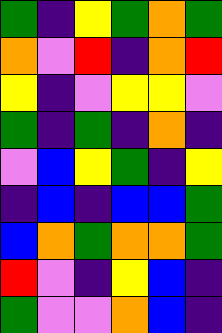[["green", "indigo", "yellow", "green", "orange", "green"], ["orange", "violet", "red", "indigo", "orange", "red"], ["yellow", "indigo", "violet", "yellow", "yellow", "violet"], ["green", "indigo", "green", "indigo", "orange", "indigo"], ["violet", "blue", "yellow", "green", "indigo", "yellow"], ["indigo", "blue", "indigo", "blue", "blue", "green"], ["blue", "orange", "green", "orange", "orange", "green"], ["red", "violet", "indigo", "yellow", "blue", "indigo"], ["green", "violet", "violet", "orange", "blue", "indigo"]]